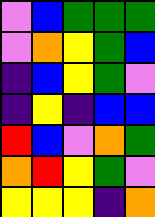[["violet", "blue", "green", "green", "green"], ["violet", "orange", "yellow", "green", "blue"], ["indigo", "blue", "yellow", "green", "violet"], ["indigo", "yellow", "indigo", "blue", "blue"], ["red", "blue", "violet", "orange", "green"], ["orange", "red", "yellow", "green", "violet"], ["yellow", "yellow", "yellow", "indigo", "orange"]]